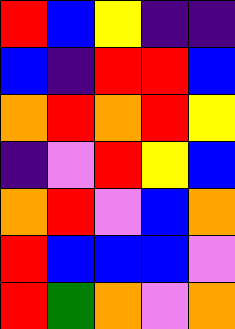[["red", "blue", "yellow", "indigo", "indigo"], ["blue", "indigo", "red", "red", "blue"], ["orange", "red", "orange", "red", "yellow"], ["indigo", "violet", "red", "yellow", "blue"], ["orange", "red", "violet", "blue", "orange"], ["red", "blue", "blue", "blue", "violet"], ["red", "green", "orange", "violet", "orange"]]